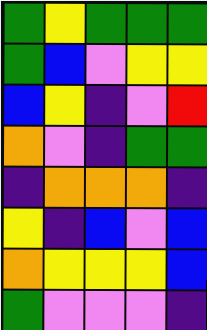[["green", "yellow", "green", "green", "green"], ["green", "blue", "violet", "yellow", "yellow"], ["blue", "yellow", "indigo", "violet", "red"], ["orange", "violet", "indigo", "green", "green"], ["indigo", "orange", "orange", "orange", "indigo"], ["yellow", "indigo", "blue", "violet", "blue"], ["orange", "yellow", "yellow", "yellow", "blue"], ["green", "violet", "violet", "violet", "indigo"]]